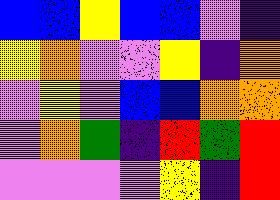[["blue", "blue", "yellow", "blue", "blue", "violet", "indigo"], ["yellow", "orange", "violet", "violet", "yellow", "indigo", "orange"], ["violet", "yellow", "violet", "blue", "blue", "orange", "orange"], ["violet", "orange", "green", "indigo", "red", "green", "red"], ["violet", "violet", "violet", "violet", "yellow", "indigo", "red"]]